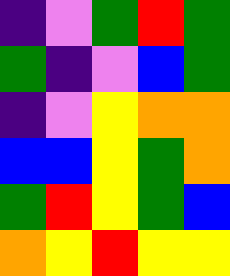[["indigo", "violet", "green", "red", "green"], ["green", "indigo", "violet", "blue", "green"], ["indigo", "violet", "yellow", "orange", "orange"], ["blue", "blue", "yellow", "green", "orange"], ["green", "red", "yellow", "green", "blue"], ["orange", "yellow", "red", "yellow", "yellow"]]